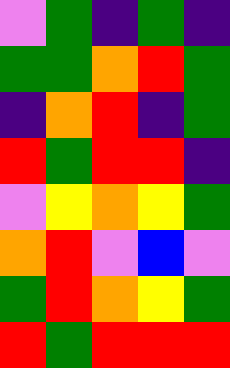[["violet", "green", "indigo", "green", "indigo"], ["green", "green", "orange", "red", "green"], ["indigo", "orange", "red", "indigo", "green"], ["red", "green", "red", "red", "indigo"], ["violet", "yellow", "orange", "yellow", "green"], ["orange", "red", "violet", "blue", "violet"], ["green", "red", "orange", "yellow", "green"], ["red", "green", "red", "red", "red"]]